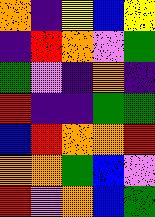[["orange", "indigo", "yellow", "blue", "yellow"], ["indigo", "red", "orange", "violet", "green"], ["green", "violet", "indigo", "orange", "indigo"], ["red", "indigo", "indigo", "green", "green"], ["blue", "red", "orange", "orange", "red"], ["orange", "orange", "green", "blue", "violet"], ["red", "violet", "orange", "blue", "green"]]